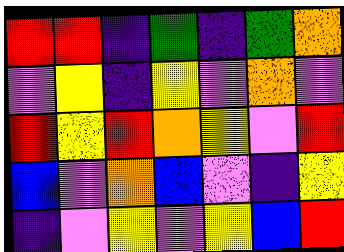[["red", "red", "indigo", "green", "indigo", "green", "orange"], ["violet", "yellow", "indigo", "yellow", "violet", "orange", "violet"], ["red", "yellow", "red", "orange", "yellow", "violet", "red"], ["blue", "violet", "orange", "blue", "violet", "indigo", "yellow"], ["indigo", "violet", "yellow", "violet", "yellow", "blue", "red"]]